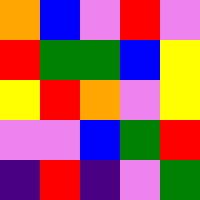[["orange", "blue", "violet", "red", "violet"], ["red", "green", "green", "blue", "yellow"], ["yellow", "red", "orange", "violet", "yellow"], ["violet", "violet", "blue", "green", "red"], ["indigo", "red", "indigo", "violet", "green"]]